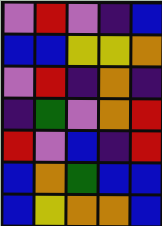[["violet", "red", "violet", "indigo", "blue"], ["blue", "blue", "yellow", "yellow", "orange"], ["violet", "red", "indigo", "orange", "indigo"], ["indigo", "green", "violet", "orange", "red"], ["red", "violet", "blue", "indigo", "red"], ["blue", "orange", "green", "blue", "blue"], ["blue", "yellow", "orange", "orange", "blue"]]